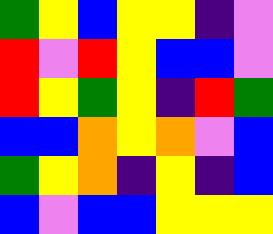[["green", "yellow", "blue", "yellow", "yellow", "indigo", "violet"], ["red", "violet", "red", "yellow", "blue", "blue", "violet"], ["red", "yellow", "green", "yellow", "indigo", "red", "green"], ["blue", "blue", "orange", "yellow", "orange", "violet", "blue"], ["green", "yellow", "orange", "indigo", "yellow", "indigo", "blue"], ["blue", "violet", "blue", "blue", "yellow", "yellow", "yellow"]]